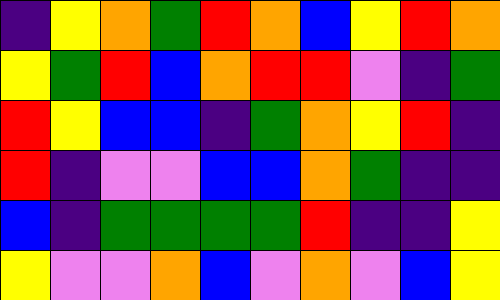[["indigo", "yellow", "orange", "green", "red", "orange", "blue", "yellow", "red", "orange"], ["yellow", "green", "red", "blue", "orange", "red", "red", "violet", "indigo", "green"], ["red", "yellow", "blue", "blue", "indigo", "green", "orange", "yellow", "red", "indigo"], ["red", "indigo", "violet", "violet", "blue", "blue", "orange", "green", "indigo", "indigo"], ["blue", "indigo", "green", "green", "green", "green", "red", "indigo", "indigo", "yellow"], ["yellow", "violet", "violet", "orange", "blue", "violet", "orange", "violet", "blue", "yellow"]]